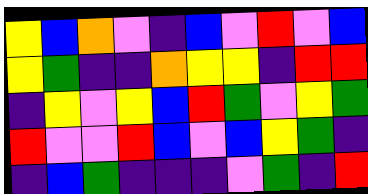[["yellow", "blue", "orange", "violet", "indigo", "blue", "violet", "red", "violet", "blue"], ["yellow", "green", "indigo", "indigo", "orange", "yellow", "yellow", "indigo", "red", "red"], ["indigo", "yellow", "violet", "yellow", "blue", "red", "green", "violet", "yellow", "green"], ["red", "violet", "violet", "red", "blue", "violet", "blue", "yellow", "green", "indigo"], ["indigo", "blue", "green", "indigo", "indigo", "indigo", "violet", "green", "indigo", "red"]]